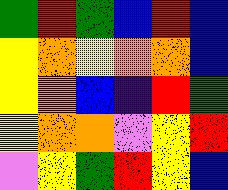[["green", "red", "green", "blue", "red", "blue"], ["yellow", "orange", "yellow", "orange", "orange", "blue"], ["yellow", "orange", "blue", "indigo", "red", "green"], ["yellow", "orange", "orange", "violet", "yellow", "red"], ["violet", "yellow", "green", "red", "yellow", "blue"]]